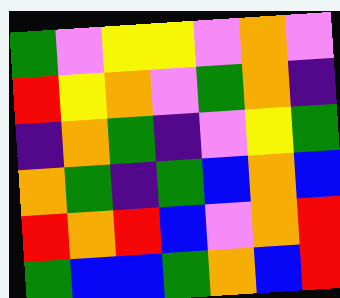[["green", "violet", "yellow", "yellow", "violet", "orange", "violet"], ["red", "yellow", "orange", "violet", "green", "orange", "indigo"], ["indigo", "orange", "green", "indigo", "violet", "yellow", "green"], ["orange", "green", "indigo", "green", "blue", "orange", "blue"], ["red", "orange", "red", "blue", "violet", "orange", "red"], ["green", "blue", "blue", "green", "orange", "blue", "red"]]